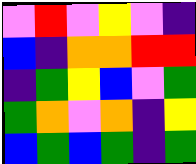[["violet", "red", "violet", "yellow", "violet", "indigo"], ["blue", "indigo", "orange", "orange", "red", "red"], ["indigo", "green", "yellow", "blue", "violet", "green"], ["green", "orange", "violet", "orange", "indigo", "yellow"], ["blue", "green", "blue", "green", "indigo", "green"]]